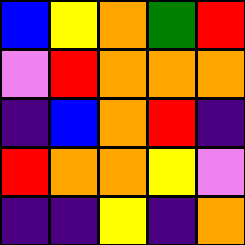[["blue", "yellow", "orange", "green", "red"], ["violet", "red", "orange", "orange", "orange"], ["indigo", "blue", "orange", "red", "indigo"], ["red", "orange", "orange", "yellow", "violet"], ["indigo", "indigo", "yellow", "indigo", "orange"]]